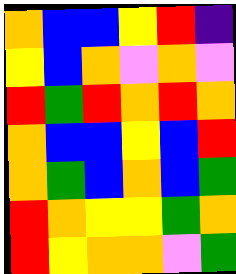[["orange", "blue", "blue", "yellow", "red", "indigo"], ["yellow", "blue", "orange", "violet", "orange", "violet"], ["red", "green", "red", "orange", "red", "orange"], ["orange", "blue", "blue", "yellow", "blue", "red"], ["orange", "green", "blue", "orange", "blue", "green"], ["red", "orange", "yellow", "yellow", "green", "orange"], ["red", "yellow", "orange", "orange", "violet", "green"]]